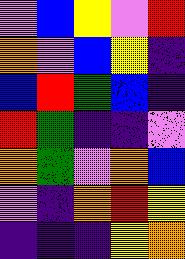[["violet", "blue", "yellow", "violet", "red"], ["orange", "violet", "blue", "yellow", "indigo"], ["blue", "red", "green", "blue", "indigo"], ["red", "green", "indigo", "indigo", "violet"], ["orange", "green", "violet", "orange", "blue"], ["violet", "indigo", "orange", "red", "yellow"], ["indigo", "indigo", "indigo", "yellow", "orange"]]